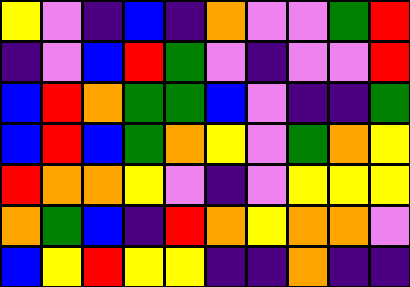[["yellow", "violet", "indigo", "blue", "indigo", "orange", "violet", "violet", "green", "red"], ["indigo", "violet", "blue", "red", "green", "violet", "indigo", "violet", "violet", "red"], ["blue", "red", "orange", "green", "green", "blue", "violet", "indigo", "indigo", "green"], ["blue", "red", "blue", "green", "orange", "yellow", "violet", "green", "orange", "yellow"], ["red", "orange", "orange", "yellow", "violet", "indigo", "violet", "yellow", "yellow", "yellow"], ["orange", "green", "blue", "indigo", "red", "orange", "yellow", "orange", "orange", "violet"], ["blue", "yellow", "red", "yellow", "yellow", "indigo", "indigo", "orange", "indigo", "indigo"]]